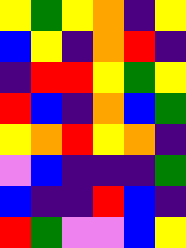[["yellow", "green", "yellow", "orange", "indigo", "yellow"], ["blue", "yellow", "indigo", "orange", "red", "indigo"], ["indigo", "red", "red", "yellow", "green", "yellow"], ["red", "blue", "indigo", "orange", "blue", "green"], ["yellow", "orange", "red", "yellow", "orange", "indigo"], ["violet", "blue", "indigo", "indigo", "indigo", "green"], ["blue", "indigo", "indigo", "red", "blue", "indigo"], ["red", "green", "violet", "violet", "blue", "yellow"]]